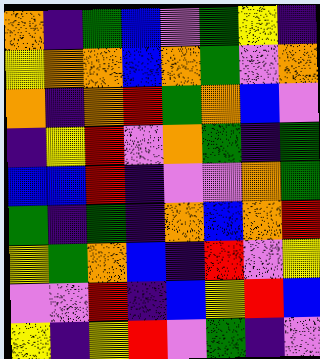[["orange", "indigo", "green", "blue", "violet", "green", "yellow", "indigo"], ["yellow", "orange", "orange", "blue", "orange", "green", "violet", "orange"], ["orange", "indigo", "orange", "red", "green", "orange", "blue", "violet"], ["indigo", "yellow", "red", "violet", "orange", "green", "indigo", "green"], ["blue", "blue", "red", "indigo", "violet", "violet", "orange", "green"], ["green", "indigo", "green", "indigo", "orange", "blue", "orange", "red"], ["yellow", "green", "orange", "blue", "indigo", "red", "violet", "yellow"], ["violet", "violet", "red", "indigo", "blue", "yellow", "red", "blue"], ["yellow", "indigo", "yellow", "red", "violet", "green", "indigo", "violet"]]